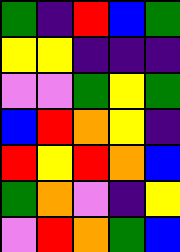[["green", "indigo", "red", "blue", "green"], ["yellow", "yellow", "indigo", "indigo", "indigo"], ["violet", "violet", "green", "yellow", "green"], ["blue", "red", "orange", "yellow", "indigo"], ["red", "yellow", "red", "orange", "blue"], ["green", "orange", "violet", "indigo", "yellow"], ["violet", "red", "orange", "green", "blue"]]